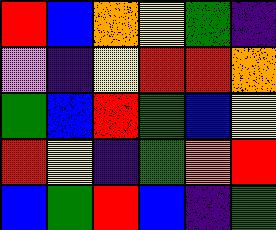[["red", "blue", "orange", "yellow", "green", "indigo"], ["violet", "indigo", "yellow", "red", "red", "orange"], ["green", "blue", "red", "green", "blue", "yellow"], ["red", "yellow", "indigo", "green", "orange", "red"], ["blue", "green", "red", "blue", "indigo", "green"]]